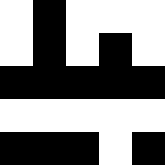[["white", "black", "white", "white", "white"], ["white", "black", "white", "black", "white"], ["black", "black", "black", "black", "black"], ["white", "white", "white", "white", "white"], ["black", "black", "black", "white", "black"]]